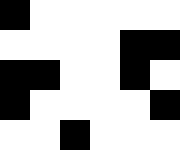[["black", "white", "white", "white", "white", "white"], ["white", "white", "white", "white", "black", "black"], ["black", "black", "white", "white", "black", "white"], ["black", "white", "white", "white", "white", "black"], ["white", "white", "black", "white", "white", "white"]]